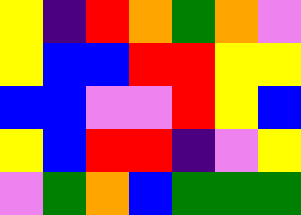[["yellow", "indigo", "red", "orange", "green", "orange", "violet"], ["yellow", "blue", "blue", "red", "red", "yellow", "yellow"], ["blue", "blue", "violet", "violet", "red", "yellow", "blue"], ["yellow", "blue", "red", "red", "indigo", "violet", "yellow"], ["violet", "green", "orange", "blue", "green", "green", "green"]]